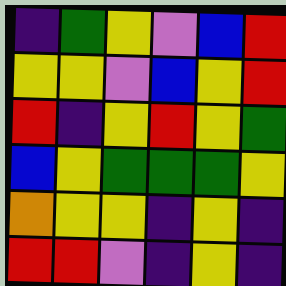[["indigo", "green", "yellow", "violet", "blue", "red"], ["yellow", "yellow", "violet", "blue", "yellow", "red"], ["red", "indigo", "yellow", "red", "yellow", "green"], ["blue", "yellow", "green", "green", "green", "yellow"], ["orange", "yellow", "yellow", "indigo", "yellow", "indigo"], ["red", "red", "violet", "indigo", "yellow", "indigo"]]